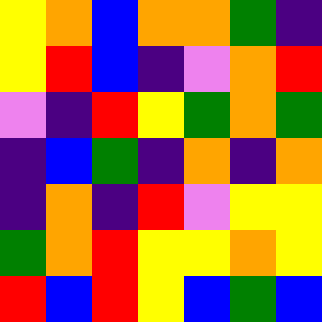[["yellow", "orange", "blue", "orange", "orange", "green", "indigo"], ["yellow", "red", "blue", "indigo", "violet", "orange", "red"], ["violet", "indigo", "red", "yellow", "green", "orange", "green"], ["indigo", "blue", "green", "indigo", "orange", "indigo", "orange"], ["indigo", "orange", "indigo", "red", "violet", "yellow", "yellow"], ["green", "orange", "red", "yellow", "yellow", "orange", "yellow"], ["red", "blue", "red", "yellow", "blue", "green", "blue"]]